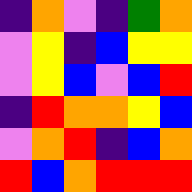[["indigo", "orange", "violet", "indigo", "green", "orange"], ["violet", "yellow", "indigo", "blue", "yellow", "yellow"], ["violet", "yellow", "blue", "violet", "blue", "red"], ["indigo", "red", "orange", "orange", "yellow", "blue"], ["violet", "orange", "red", "indigo", "blue", "orange"], ["red", "blue", "orange", "red", "red", "red"]]